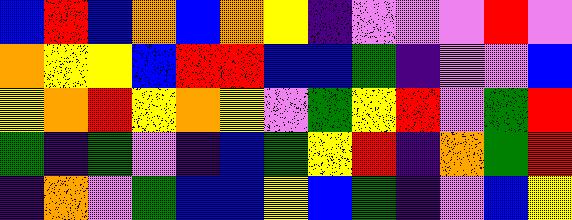[["blue", "red", "blue", "orange", "blue", "orange", "yellow", "indigo", "violet", "violet", "violet", "red", "violet"], ["orange", "yellow", "yellow", "blue", "red", "red", "blue", "blue", "green", "indigo", "violet", "violet", "blue"], ["yellow", "orange", "red", "yellow", "orange", "yellow", "violet", "green", "yellow", "red", "violet", "green", "red"], ["green", "indigo", "green", "violet", "indigo", "blue", "green", "yellow", "red", "indigo", "orange", "green", "red"], ["indigo", "orange", "violet", "green", "blue", "blue", "yellow", "blue", "green", "indigo", "violet", "blue", "yellow"]]